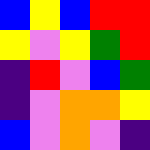[["blue", "yellow", "blue", "red", "red"], ["yellow", "violet", "yellow", "green", "red"], ["indigo", "red", "violet", "blue", "green"], ["indigo", "violet", "orange", "orange", "yellow"], ["blue", "violet", "orange", "violet", "indigo"]]